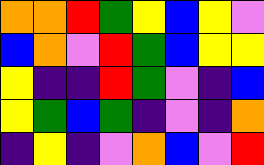[["orange", "orange", "red", "green", "yellow", "blue", "yellow", "violet"], ["blue", "orange", "violet", "red", "green", "blue", "yellow", "yellow"], ["yellow", "indigo", "indigo", "red", "green", "violet", "indigo", "blue"], ["yellow", "green", "blue", "green", "indigo", "violet", "indigo", "orange"], ["indigo", "yellow", "indigo", "violet", "orange", "blue", "violet", "red"]]